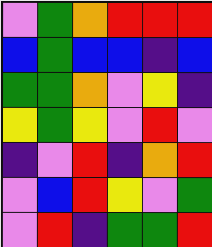[["violet", "green", "orange", "red", "red", "red"], ["blue", "green", "blue", "blue", "indigo", "blue"], ["green", "green", "orange", "violet", "yellow", "indigo"], ["yellow", "green", "yellow", "violet", "red", "violet"], ["indigo", "violet", "red", "indigo", "orange", "red"], ["violet", "blue", "red", "yellow", "violet", "green"], ["violet", "red", "indigo", "green", "green", "red"]]